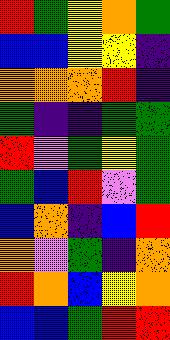[["red", "green", "yellow", "orange", "green"], ["blue", "blue", "yellow", "yellow", "indigo"], ["orange", "orange", "orange", "red", "indigo"], ["green", "indigo", "indigo", "green", "green"], ["red", "violet", "green", "yellow", "green"], ["green", "blue", "red", "violet", "green"], ["blue", "orange", "indigo", "blue", "red"], ["orange", "violet", "green", "indigo", "orange"], ["red", "orange", "blue", "yellow", "orange"], ["blue", "blue", "green", "red", "red"]]